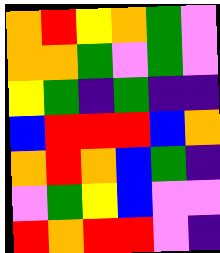[["orange", "red", "yellow", "orange", "green", "violet"], ["orange", "orange", "green", "violet", "green", "violet"], ["yellow", "green", "indigo", "green", "indigo", "indigo"], ["blue", "red", "red", "red", "blue", "orange"], ["orange", "red", "orange", "blue", "green", "indigo"], ["violet", "green", "yellow", "blue", "violet", "violet"], ["red", "orange", "red", "red", "violet", "indigo"]]